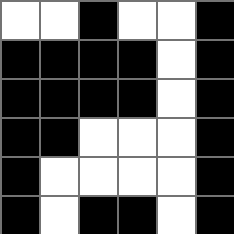[["white", "white", "black", "white", "white", "black"], ["black", "black", "black", "black", "white", "black"], ["black", "black", "black", "black", "white", "black"], ["black", "black", "white", "white", "white", "black"], ["black", "white", "white", "white", "white", "black"], ["black", "white", "black", "black", "white", "black"]]